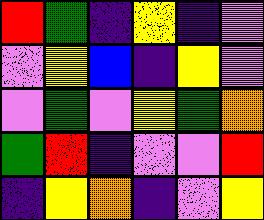[["red", "green", "indigo", "yellow", "indigo", "violet"], ["violet", "yellow", "blue", "indigo", "yellow", "violet"], ["violet", "green", "violet", "yellow", "green", "orange"], ["green", "red", "indigo", "violet", "violet", "red"], ["indigo", "yellow", "orange", "indigo", "violet", "yellow"]]